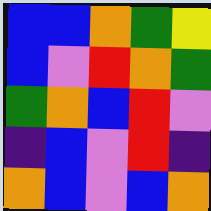[["blue", "blue", "orange", "green", "yellow"], ["blue", "violet", "red", "orange", "green"], ["green", "orange", "blue", "red", "violet"], ["indigo", "blue", "violet", "red", "indigo"], ["orange", "blue", "violet", "blue", "orange"]]